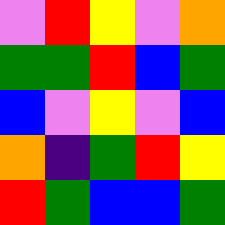[["violet", "red", "yellow", "violet", "orange"], ["green", "green", "red", "blue", "green"], ["blue", "violet", "yellow", "violet", "blue"], ["orange", "indigo", "green", "red", "yellow"], ["red", "green", "blue", "blue", "green"]]